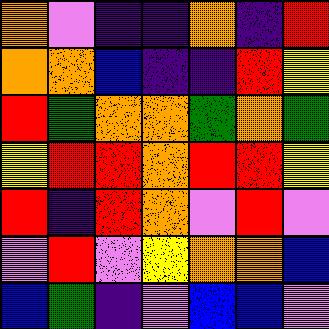[["orange", "violet", "indigo", "indigo", "orange", "indigo", "red"], ["orange", "orange", "blue", "indigo", "indigo", "red", "yellow"], ["red", "green", "orange", "orange", "green", "orange", "green"], ["yellow", "red", "red", "orange", "red", "red", "yellow"], ["red", "indigo", "red", "orange", "violet", "red", "violet"], ["violet", "red", "violet", "yellow", "orange", "orange", "blue"], ["blue", "green", "indigo", "violet", "blue", "blue", "violet"]]